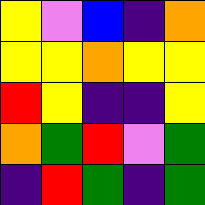[["yellow", "violet", "blue", "indigo", "orange"], ["yellow", "yellow", "orange", "yellow", "yellow"], ["red", "yellow", "indigo", "indigo", "yellow"], ["orange", "green", "red", "violet", "green"], ["indigo", "red", "green", "indigo", "green"]]